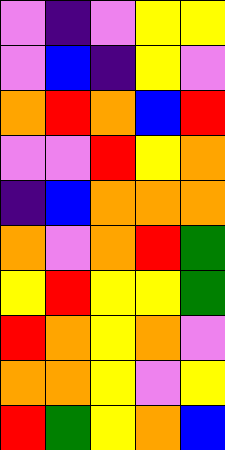[["violet", "indigo", "violet", "yellow", "yellow"], ["violet", "blue", "indigo", "yellow", "violet"], ["orange", "red", "orange", "blue", "red"], ["violet", "violet", "red", "yellow", "orange"], ["indigo", "blue", "orange", "orange", "orange"], ["orange", "violet", "orange", "red", "green"], ["yellow", "red", "yellow", "yellow", "green"], ["red", "orange", "yellow", "orange", "violet"], ["orange", "orange", "yellow", "violet", "yellow"], ["red", "green", "yellow", "orange", "blue"]]